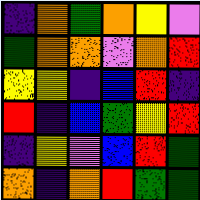[["indigo", "orange", "green", "orange", "yellow", "violet"], ["green", "orange", "orange", "violet", "orange", "red"], ["yellow", "yellow", "indigo", "blue", "red", "indigo"], ["red", "indigo", "blue", "green", "yellow", "red"], ["indigo", "yellow", "violet", "blue", "red", "green"], ["orange", "indigo", "orange", "red", "green", "green"]]